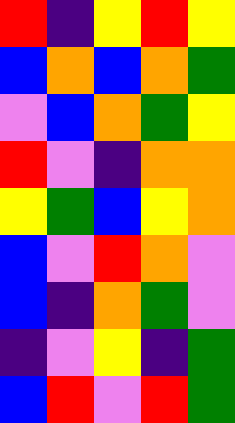[["red", "indigo", "yellow", "red", "yellow"], ["blue", "orange", "blue", "orange", "green"], ["violet", "blue", "orange", "green", "yellow"], ["red", "violet", "indigo", "orange", "orange"], ["yellow", "green", "blue", "yellow", "orange"], ["blue", "violet", "red", "orange", "violet"], ["blue", "indigo", "orange", "green", "violet"], ["indigo", "violet", "yellow", "indigo", "green"], ["blue", "red", "violet", "red", "green"]]